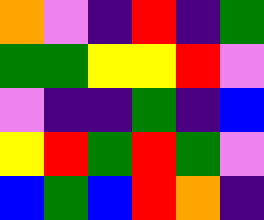[["orange", "violet", "indigo", "red", "indigo", "green"], ["green", "green", "yellow", "yellow", "red", "violet"], ["violet", "indigo", "indigo", "green", "indigo", "blue"], ["yellow", "red", "green", "red", "green", "violet"], ["blue", "green", "blue", "red", "orange", "indigo"]]